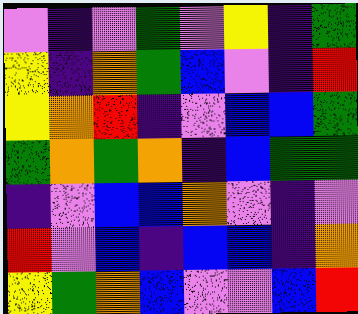[["violet", "indigo", "violet", "green", "violet", "yellow", "indigo", "green"], ["yellow", "indigo", "orange", "green", "blue", "violet", "indigo", "red"], ["yellow", "orange", "red", "indigo", "violet", "blue", "blue", "green"], ["green", "orange", "green", "orange", "indigo", "blue", "green", "green"], ["indigo", "violet", "blue", "blue", "orange", "violet", "indigo", "violet"], ["red", "violet", "blue", "indigo", "blue", "blue", "indigo", "orange"], ["yellow", "green", "orange", "blue", "violet", "violet", "blue", "red"]]